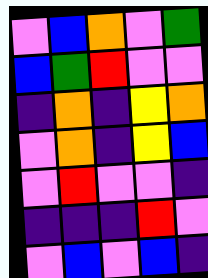[["violet", "blue", "orange", "violet", "green"], ["blue", "green", "red", "violet", "violet"], ["indigo", "orange", "indigo", "yellow", "orange"], ["violet", "orange", "indigo", "yellow", "blue"], ["violet", "red", "violet", "violet", "indigo"], ["indigo", "indigo", "indigo", "red", "violet"], ["violet", "blue", "violet", "blue", "indigo"]]